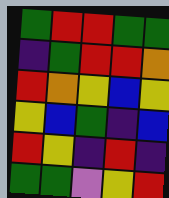[["green", "red", "red", "green", "green"], ["indigo", "green", "red", "red", "orange"], ["red", "orange", "yellow", "blue", "yellow"], ["yellow", "blue", "green", "indigo", "blue"], ["red", "yellow", "indigo", "red", "indigo"], ["green", "green", "violet", "yellow", "red"]]